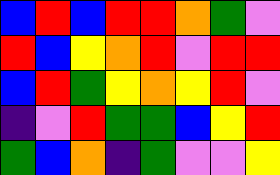[["blue", "red", "blue", "red", "red", "orange", "green", "violet"], ["red", "blue", "yellow", "orange", "red", "violet", "red", "red"], ["blue", "red", "green", "yellow", "orange", "yellow", "red", "violet"], ["indigo", "violet", "red", "green", "green", "blue", "yellow", "red"], ["green", "blue", "orange", "indigo", "green", "violet", "violet", "yellow"]]